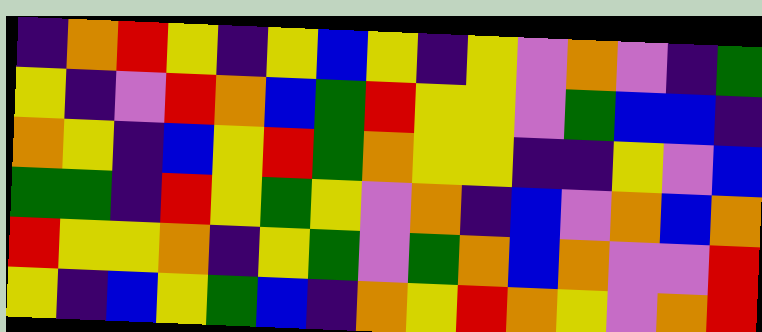[["indigo", "orange", "red", "yellow", "indigo", "yellow", "blue", "yellow", "indigo", "yellow", "violet", "orange", "violet", "indigo", "green"], ["yellow", "indigo", "violet", "red", "orange", "blue", "green", "red", "yellow", "yellow", "violet", "green", "blue", "blue", "indigo"], ["orange", "yellow", "indigo", "blue", "yellow", "red", "green", "orange", "yellow", "yellow", "indigo", "indigo", "yellow", "violet", "blue"], ["green", "green", "indigo", "red", "yellow", "green", "yellow", "violet", "orange", "indigo", "blue", "violet", "orange", "blue", "orange"], ["red", "yellow", "yellow", "orange", "indigo", "yellow", "green", "violet", "green", "orange", "blue", "orange", "violet", "violet", "red"], ["yellow", "indigo", "blue", "yellow", "green", "blue", "indigo", "orange", "yellow", "red", "orange", "yellow", "violet", "orange", "red"]]